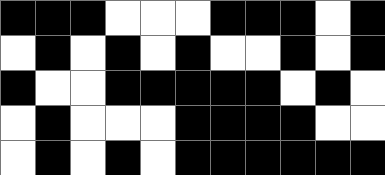[["black", "black", "black", "white", "white", "white", "black", "black", "black", "white", "black"], ["white", "black", "white", "black", "white", "black", "white", "white", "black", "white", "black"], ["black", "white", "white", "black", "black", "black", "black", "black", "white", "black", "white"], ["white", "black", "white", "white", "white", "black", "black", "black", "black", "white", "white"], ["white", "black", "white", "black", "white", "black", "black", "black", "black", "black", "black"]]